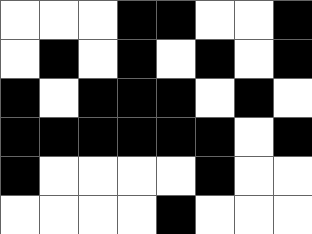[["white", "white", "white", "black", "black", "white", "white", "black"], ["white", "black", "white", "black", "white", "black", "white", "black"], ["black", "white", "black", "black", "black", "white", "black", "white"], ["black", "black", "black", "black", "black", "black", "white", "black"], ["black", "white", "white", "white", "white", "black", "white", "white"], ["white", "white", "white", "white", "black", "white", "white", "white"]]